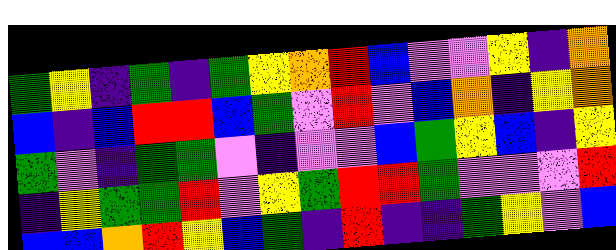[["green", "yellow", "indigo", "green", "indigo", "green", "yellow", "orange", "red", "blue", "violet", "violet", "yellow", "indigo", "orange"], ["blue", "indigo", "blue", "red", "red", "blue", "green", "violet", "red", "violet", "blue", "orange", "indigo", "yellow", "orange"], ["green", "violet", "indigo", "green", "green", "violet", "indigo", "violet", "violet", "blue", "green", "yellow", "blue", "indigo", "yellow"], ["indigo", "yellow", "green", "green", "red", "violet", "yellow", "green", "red", "red", "green", "violet", "violet", "violet", "red"], ["blue", "blue", "orange", "red", "yellow", "blue", "green", "indigo", "red", "indigo", "indigo", "green", "yellow", "violet", "blue"]]